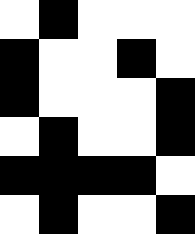[["white", "black", "white", "white", "white"], ["black", "white", "white", "black", "white"], ["black", "white", "white", "white", "black"], ["white", "black", "white", "white", "black"], ["black", "black", "black", "black", "white"], ["white", "black", "white", "white", "black"]]